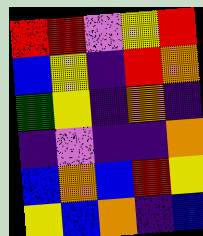[["red", "red", "violet", "yellow", "red"], ["blue", "yellow", "indigo", "red", "orange"], ["green", "yellow", "indigo", "orange", "indigo"], ["indigo", "violet", "indigo", "indigo", "orange"], ["blue", "orange", "blue", "red", "yellow"], ["yellow", "blue", "orange", "indigo", "blue"]]